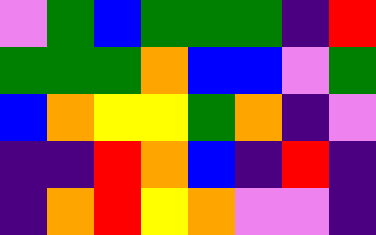[["violet", "green", "blue", "green", "green", "green", "indigo", "red"], ["green", "green", "green", "orange", "blue", "blue", "violet", "green"], ["blue", "orange", "yellow", "yellow", "green", "orange", "indigo", "violet"], ["indigo", "indigo", "red", "orange", "blue", "indigo", "red", "indigo"], ["indigo", "orange", "red", "yellow", "orange", "violet", "violet", "indigo"]]